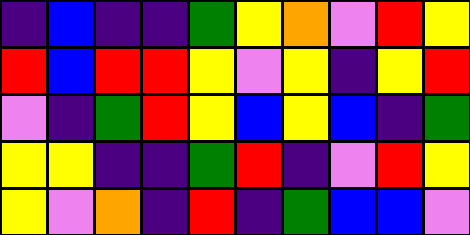[["indigo", "blue", "indigo", "indigo", "green", "yellow", "orange", "violet", "red", "yellow"], ["red", "blue", "red", "red", "yellow", "violet", "yellow", "indigo", "yellow", "red"], ["violet", "indigo", "green", "red", "yellow", "blue", "yellow", "blue", "indigo", "green"], ["yellow", "yellow", "indigo", "indigo", "green", "red", "indigo", "violet", "red", "yellow"], ["yellow", "violet", "orange", "indigo", "red", "indigo", "green", "blue", "blue", "violet"]]